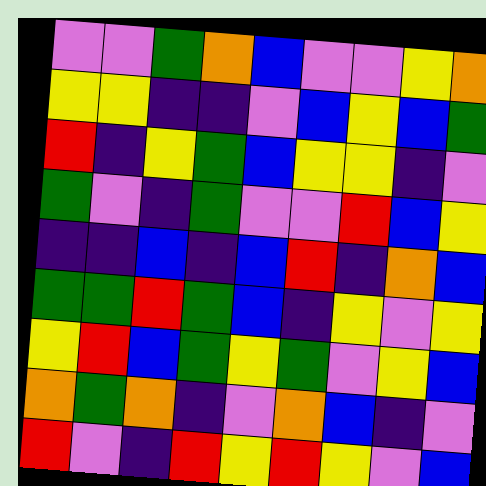[["violet", "violet", "green", "orange", "blue", "violet", "violet", "yellow", "orange"], ["yellow", "yellow", "indigo", "indigo", "violet", "blue", "yellow", "blue", "green"], ["red", "indigo", "yellow", "green", "blue", "yellow", "yellow", "indigo", "violet"], ["green", "violet", "indigo", "green", "violet", "violet", "red", "blue", "yellow"], ["indigo", "indigo", "blue", "indigo", "blue", "red", "indigo", "orange", "blue"], ["green", "green", "red", "green", "blue", "indigo", "yellow", "violet", "yellow"], ["yellow", "red", "blue", "green", "yellow", "green", "violet", "yellow", "blue"], ["orange", "green", "orange", "indigo", "violet", "orange", "blue", "indigo", "violet"], ["red", "violet", "indigo", "red", "yellow", "red", "yellow", "violet", "blue"]]